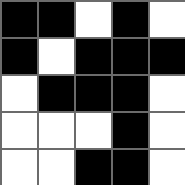[["black", "black", "white", "black", "white"], ["black", "white", "black", "black", "black"], ["white", "black", "black", "black", "white"], ["white", "white", "white", "black", "white"], ["white", "white", "black", "black", "white"]]